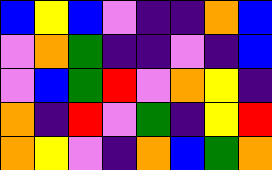[["blue", "yellow", "blue", "violet", "indigo", "indigo", "orange", "blue"], ["violet", "orange", "green", "indigo", "indigo", "violet", "indigo", "blue"], ["violet", "blue", "green", "red", "violet", "orange", "yellow", "indigo"], ["orange", "indigo", "red", "violet", "green", "indigo", "yellow", "red"], ["orange", "yellow", "violet", "indigo", "orange", "blue", "green", "orange"]]